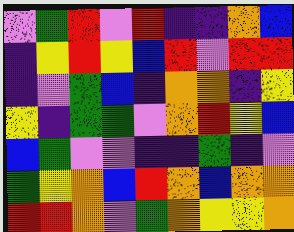[["violet", "green", "red", "violet", "red", "indigo", "indigo", "orange", "blue"], ["indigo", "yellow", "red", "yellow", "blue", "red", "violet", "red", "red"], ["indigo", "violet", "green", "blue", "indigo", "orange", "orange", "indigo", "yellow"], ["yellow", "indigo", "green", "green", "violet", "orange", "red", "yellow", "blue"], ["blue", "green", "violet", "violet", "indigo", "indigo", "green", "indigo", "violet"], ["green", "yellow", "orange", "blue", "red", "orange", "blue", "orange", "orange"], ["red", "red", "orange", "violet", "green", "orange", "yellow", "yellow", "orange"]]